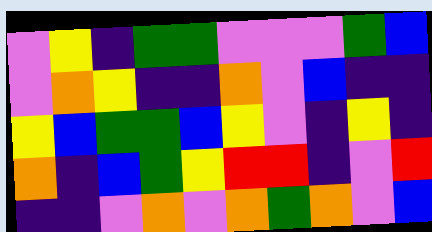[["violet", "yellow", "indigo", "green", "green", "violet", "violet", "violet", "green", "blue"], ["violet", "orange", "yellow", "indigo", "indigo", "orange", "violet", "blue", "indigo", "indigo"], ["yellow", "blue", "green", "green", "blue", "yellow", "violet", "indigo", "yellow", "indigo"], ["orange", "indigo", "blue", "green", "yellow", "red", "red", "indigo", "violet", "red"], ["indigo", "indigo", "violet", "orange", "violet", "orange", "green", "orange", "violet", "blue"]]